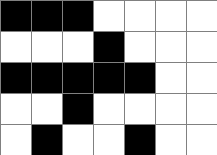[["black", "black", "black", "white", "white", "white", "white"], ["white", "white", "white", "black", "white", "white", "white"], ["black", "black", "black", "black", "black", "white", "white"], ["white", "white", "black", "white", "white", "white", "white"], ["white", "black", "white", "white", "black", "white", "white"]]